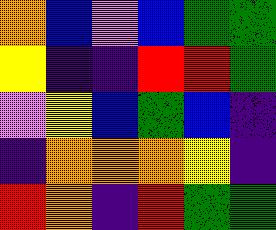[["orange", "blue", "violet", "blue", "green", "green"], ["yellow", "indigo", "indigo", "red", "red", "green"], ["violet", "yellow", "blue", "green", "blue", "indigo"], ["indigo", "orange", "orange", "orange", "yellow", "indigo"], ["red", "orange", "indigo", "red", "green", "green"]]